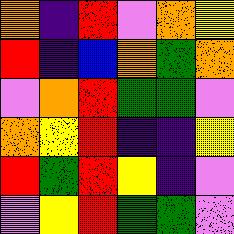[["orange", "indigo", "red", "violet", "orange", "yellow"], ["red", "indigo", "blue", "orange", "green", "orange"], ["violet", "orange", "red", "green", "green", "violet"], ["orange", "yellow", "red", "indigo", "indigo", "yellow"], ["red", "green", "red", "yellow", "indigo", "violet"], ["violet", "yellow", "red", "green", "green", "violet"]]